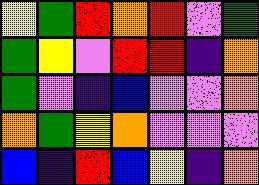[["yellow", "green", "red", "orange", "red", "violet", "green"], ["green", "yellow", "violet", "red", "red", "indigo", "orange"], ["green", "violet", "indigo", "blue", "violet", "violet", "orange"], ["orange", "green", "yellow", "orange", "violet", "violet", "violet"], ["blue", "indigo", "red", "blue", "yellow", "indigo", "orange"]]